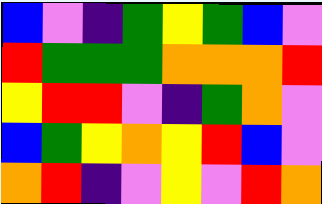[["blue", "violet", "indigo", "green", "yellow", "green", "blue", "violet"], ["red", "green", "green", "green", "orange", "orange", "orange", "red"], ["yellow", "red", "red", "violet", "indigo", "green", "orange", "violet"], ["blue", "green", "yellow", "orange", "yellow", "red", "blue", "violet"], ["orange", "red", "indigo", "violet", "yellow", "violet", "red", "orange"]]